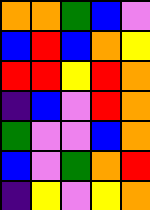[["orange", "orange", "green", "blue", "violet"], ["blue", "red", "blue", "orange", "yellow"], ["red", "red", "yellow", "red", "orange"], ["indigo", "blue", "violet", "red", "orange"], ["green", "violet", "violet", "blue", "orange"], ["blue", "violet", "green", "orange", "red"], ["indigo", "yellow", "violet", "yellow", "orange"]]